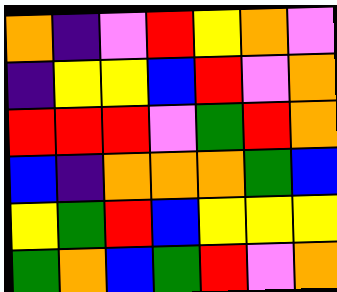[["orange", "indigo", "violet", "red", "yellow", "orange", "violet"], ["indigo", "yellow", "yellow", "blue", "red", "violet", "orange"], ["red", "red", "red", "violet", "green", "red", "orange"], ["blue", "indigo", "orange", "orange", "orange", "green", "blue"], ["yellow", "green", "red", "blue", "yellow", "yellow", "yellow"], ["green", "orange", "blue", "green", "red", "violet", "orange"]]